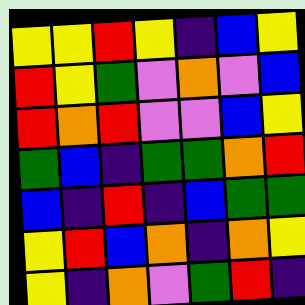[["yellow", "yellow", "red", "yellow", "indigo", "blue", "yellow"], ["red", "yellow", "green", "violet", "orange", "violet", "blue"], ["red", "orange", "red", "violet", "violet", "blue", "yellow"], ["green", "blue", "indigo", "green", "green", "orange", "red"], ["blue", "indigo", "red", "indigo", "blue", "green", "green"], ["yellow", "red", "blue", "orange", "indigo", "orange", "yellow"], ["yellow", "indigo", "orange", "violet", "green", "red", "indigo"]]